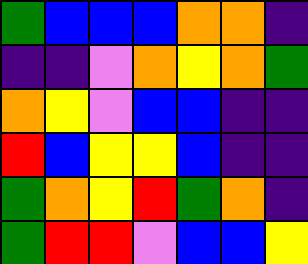[["green", "blue", "blue", "blue", "orange", "orange", "indigo"], ["indigo", "indigo", "violet", "orange", "yellow", "orange", "green"], ["orange", "yellow", "violet", "blue", "blue", "indigo", "indigo"], ["red", "blue", "yellow", "yellow", "blue", "indigo", "indigo"], ["green", "orange", "yellow", "red", "green", "orange", "indigo"], ["green", "red", "red", "violet", "blue", "blue", "yellow"]]